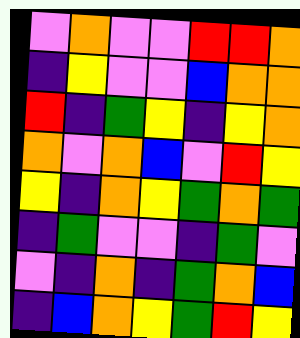[["violet", "orange", "violet", "violet", "red", "red", "orange"], ["indigo", "yellow", "violet", "violet", "blue", "orange", "orange"], ["red", "indigo", "green", "yellow", "indigo", "yellow", "orange"], ["orange", "violet", "orange", "blue", "violet", "red", "yellow"], ["yellow", "indigo", "orange", "yellow", "green", "orange", "green"], ["indigo", "green", "violet", "violet", "indigo", "green", "violet"], ["violet", "indigo", "orange", "indigo", "green", "orange", "blue"], ["indigo", "blue", "orange", "yellow", "green", "red", "yellow"]]